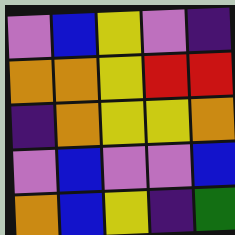[["violet", "blue", "yellow", "violet", "indigo"], ["orange", "orange", "yellow", "red", "red"], ["indigo", "orange", "yellow", "yellow", "orange"], ["violet", "blue", "violet", "violet", "blue"], ["orange", "blue", "yellow", "indigo", "green"]]